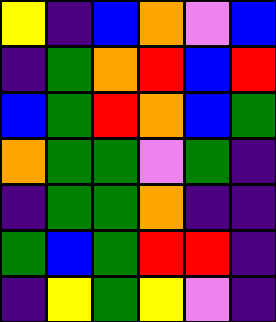[["yellow", "indigo", "blue", "orange", "violet", "blue"], ["indigo", "green", "orange", "red", "blue", "red"], ["blue", "green", "red", "orange", "blue", "green"], ["orange", "green", "green", "violet", "green", "indigo"], ["indigo", "green", "green", "orange", "indigo", "indigo"], ["green", "blue", "green", "red", "red", "indigo"], ["indigo", "yellow", "green", "yellow", "violet", "indigo"]]